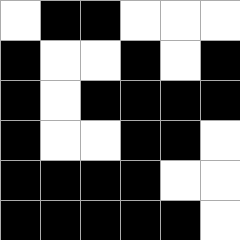[["white", "black", "black", "white", "white", "white"], ["black", "white", "white", "black", "white", "black"], ["black", "white", "black", "black", "black", "black"], ["black", "white", "white", "black", "black", "white"], ["black", "black", "black", "black", "white", "white"], ["black", "black", "black", "black", "black", "white"]]